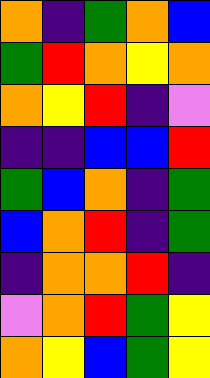[["orange", "indigo", "green", "orange", "blue"], ["green", "red", "orange", "yellow", "orange"], ["orange", "yellow", "red", "indigo", "violet"], ["indigo", "indigo", "blue", "blue", "red"], ["green", "blue", "orange", "indigo", "green"], ["blue", "orange", "red", "indigo", "green"], ["indigo", "orange", "orange", "red", "indigo"], ["violet", "orange", "red", "green", "yellow"], ["orange", "yellow", "blue", "green", "yellow"]]